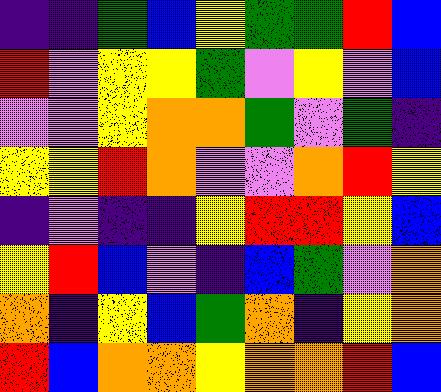[["indigo", "indigo", "green", "blue", "yellow", "green", "green", "red", "blue"], ["red", "violet", "yellow", "yellow", "green", "violet", "yellow", "violet", "blue"], ["violet", "violet", "yellow", "orange", "orange", "green", "violet", "green", "indigo"], ["yellow", "yellow", "red", "orange", "violet", "violet", "orange", "red", "yellow"], ["indigo", "violet", "indigo", "indigo", "yellow", "red", "red", "yellow", "blue"], ["yellow", "red", "blue", "violet", "indigo", "blue", "green", "violet", "orange"], ["orange", "indigo", "yellow", "blue", "green", "orange", "indigo", "yellow", "orange"], ["red", "blue", "orange", "orange", "yellow", "orange", "orange", "red", "blue"]]